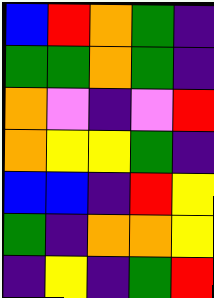[["blue", "red", "orange", "green", "indigo"], ["green", "green", "orange", "green", "indigo"], ["orange", "violet", "indigo", "violet", "red"], ["orange", "yellow", "yellow", "green", "indigo"], ["blue", "blue", "indigo", "red", "yellow"], ["green", "indigo", "orange", "orange", "yellow"], ["indigo", "yellow", "indigo", "green", "red"]]